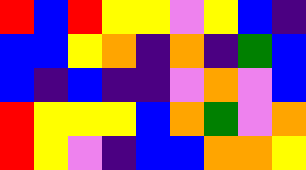[["red", "blue", "red", "yellow", "yellow", "violet", "yellow", "blue", "indigo"], ["blue", "blue", "yellow", "orange", "indigo", "orange", "indigo", "green", "blue"], ["blue", "indigo", "blue", "indigo", "indigo", "violet", "orange", "violet", "blue"], ["red", "yellow", "yellow", "yellow", "blue", "orange", "green", "violet", "orange"], ["red", "yellow", "violet", "indigo", "blue", "blue", "orange", "orange", "yellow"]]